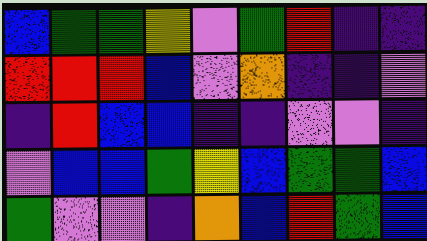[["blue", "green", "green", "yellow", "violet", "green", "red", "indigo", "indigo"], ["red", "red", "red", "blue", "violet", "orange", "indigo", "indigo", "violet"], ["indigo", "red", "blue", "blue", "indigo", "indigo", "violet", "violet", "indigo"], ["violet", "blue", "blue", "green", "yellow", "blue", "green", "green", "blue"], ["green", "violet", "violet", "indigo", "orange", "blue", "red", "green", "blue"]]